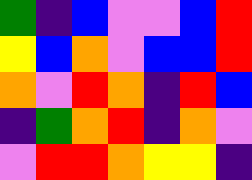[["green", "indigo", "blue", "violet", "violet", "blue", "red"], ["yellow", "blue", "orange", "violet", "blue", "blue", "red"], ["orange", "violet", "red", "orange", "indigo", "red", "blue"], ["indigo", "green", "orange", "red", "indigo", "orange", "violet"], ["violet", "red", "red", "orange", "yellow", "yellow", "indigo"]]